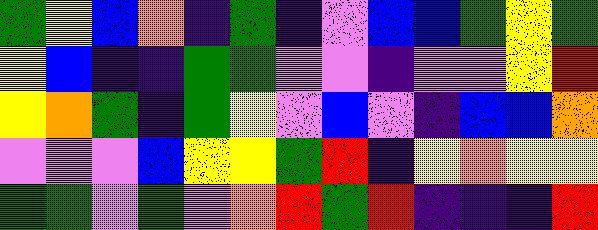[["green", "yellow", "blue", "orange", "indigo", "green", "indigo", "violet", "blue", "blue", "green", "yellow", "green"], ["yellow", "blue", "indigo", "indigo", "green", "green", "violet", "violet", "indigo", "violet", "violet", "yellow", "red"], ["yellow", "orange", "green", "indigo", "green", "yellow", "violet", "blue", "violet", "indigo", "blue", "blue", "orange"], ["violet", "violet", "violet", "blue", "yellow", "yellow", "green", "red", "indigo", "yellow", "orange", "yellow", "yellow"], ["green", "green", "violet", "green", "violet", "orange", "red", "green", "red", "indigo", "indigo", "indigo", "red"]]